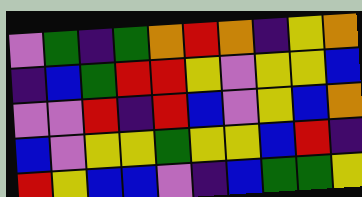[["violet", "green", "indigo", "green", "orange", "red", "orange", "indigo", "yellow", "orange"], ["indigo", "blue", "green", "red", "red", "yellow", "violet", "yellow", "yellow", "blue"], ["violet", "violet", "red", "indigo", "red", "blue", "violet", "yellow", "blue", "orange"], ["blue", "violet", "yellow", "yellow", "green", "yellow", "yellow", "blue", "red", "indigo"], ["red", "yellow", "blue", "blue", "violet", "indigo", "blue", "green", "green", "yellow"]]